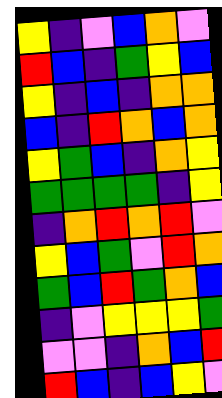[["yellow", "indigo", "violet", "blue", "orange", "violet"], ["red", "blue", "indigo", "green", "yellow", "blue"], ["yellow", "indigo", "blue", "indigo", "orange", "orange"], ["blue", "indigo", "red", "orange", "blue", "orange"], ["yellow", "green", "blue", "indigo", "orange", "yellow"], ["green", "green", "green", "green", "indigo", "yellow"], ["indigo", "orange", "red", "orange", "red", "violet"], ["yellow", "blue", "green", "violet", "red", "orange"], ["green", "blue", "red", "green", "orange", "blue"], ["indigo", "violet", "yellow", "yellow", "yellow", "green"], ["violet", "violet", "indigo", "orange", "blue", "red"], ["red", "blue", "indigo", "blue", "yellow", "violet"]]